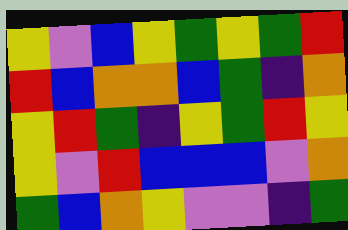[["yellow", "violet", "blue", "yellow", "green", "yellow", "green", "red"], ["red", "blue", "orange", "orange", "blue", "green", "indigo", "orange"], ["yellow", "red", "green", "indigo", "yellow", "green", "red", "yellow"], ["yellow", "violet", "red", "blue", "blue", "blue", "violet", "orange"], ["green", "blue", "orange", "yellow", "violet", "violet", "indigo", "green"]]